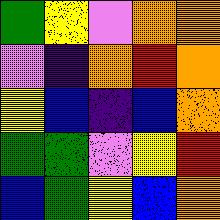[["green", "yellow", "violet", "orange", "orange"], ["violet", "indigo", "orange", "red", "orange"], ["yellow", "blue", "indigo", "blue", "orange"], ["green", "green", "violet", "yellow", "red"], ["blue", "green", "yellow", "blue", "orange"]]